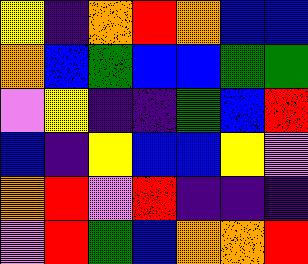[["yellow", "indigo", "orange", "red", "orange", "blue", "blue"], ["orange", "blue", "green", "blue", "blue", "green", "green"], ["violet", "yellow", "indigo", "indigo", "green", "blue", "red"], ["blue", "indigo", "yellow", "blue", "blue", "yellow", "violet"], ["orange", "red", "violet", "red", "indigo", "indigo", "indigo"], ["violet", "red", "green", "blue", "orange", "orange", "red"]]